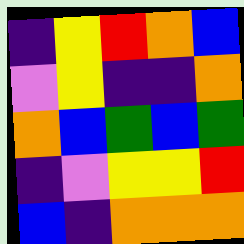[["indigo", "yellow", "red", "orange", "blue"], ["violet", "yellow", "indigo", "indigo", "orange"], ["orange", "blue", "green", "blue", "green"], ["indigo", "violet", "yellow", "yellow", "red"], ["blue", "indigo", "orange", "orange", "orange"]]